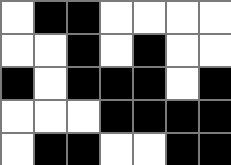[["white", "black", "black", "white", "white", "white", "white"], ["white", "white", "black", "white", "black", "white", "white"], ["black", "white", "black", "black", "black", "white", "black"], ["white", "white", "white", "black", "black", "black", "black"], ["white", "black", "black", "white", "white", "black", "black"]]